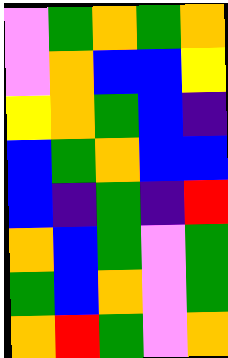[["violet", "green", "orange", "green", "orange"], ["violet", "orange", "blue", "blue", "yellow"], ["yellow", "orange", "green", "blue", "indigo"], ["blue", "green", "orange", "blue", "blue"], ["blue", "indigo", "green", "indigo", "red"], ["orange", "blue", "green", "violet", "green"], ["green", "blue", "orange", "violet", "green"], ["orange", "red", "green", "violet", "orange"]]